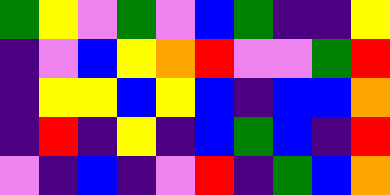[["green", "yellow", "violet", "green", "violet", "blue", "green", "indigo", "indigo", "yellow"], ["indigo", "violet", "blue", "yellow", "orange", "red", "violet", "violet", "green", "red"], ["indigo", "yellow", "yellow", "blue", "yellow", "blue", "indigo", "blue", "blue", "orange"], ["indigo", "red", "indigo", "yellow", "indigo", "blue", "green", "blue", "indigo", "red"], ["violet", "indigo", "blue", "indigo", "violet", "red", "indigo", "green", "blue", "orange"]]